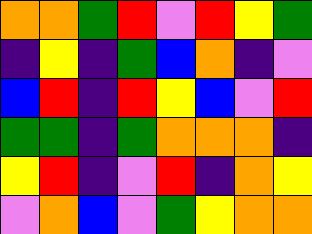[["orange", "orange", "green", "red", "violet", "red", "yellow", "green"], ["indigo", "yellow", "indigo", "green", "blue", "orange", "indigo", "violet"], ["blue", "red", "indigo", "red", "yellow", "blue", "violet", "red"], ["green", "green", "indigo", "green", "orange", "orange", "orange", "indigo"], ["yellow", "red", "indigo", "violet", "red", "indigo", "orange", "yellow"], ["violet", "orange", "blue", "violet", "green", "yellow", "orange", "orange"]]